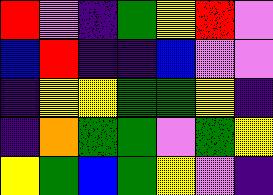[["red", "violet", "indigo", "green", "yellow", "red", "violet"], ["blue", "red", "indigo", "indigo", "blue", "violet", "violet"], ["indigo", "yellow", "yellow", "green", "green", "yellow", "indigo"], ["indigo", "orange", "green", "green", "violet", "green", "yellow"], ["yellow", "green", "blue", "green", "yellow", "violet", "indigo"]]